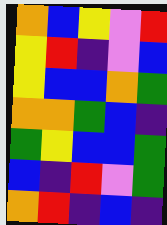[["orange", "blue", "yellow", "violet", "red"], ["yellow", "red", "indigo", "violet", "blue"], ["yellow", "blue", "blue", "orange", "green"], ["orange", "orange", "green", "blue", "indigo"], ["green", "yellow", "blue", "blue", "green"], ["blue", "indigo", "red", "violet", "green"], ["orange", "red", "indigo", "blue", "indigo"]]